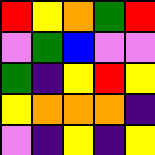[["red", "yellow", "orange", "green", "red"], ["violet", "green", "blue", "violet", "violet"], ["green", "indigo", "yellow", "red", "yellow"], ["yellow", "orange", "orange", "orange", "indigo"], ["violet", "indigo", "yellow", "indigo", "yellow"]]